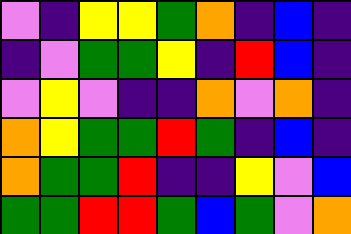[["violet", "indigo", "yellow", "yellow", "green", "orange", "indigo", "blue", "indigo"], ["indigo", "violet", "green", "green", "yellow", "indigo", "red", "blue", "indigo"], ["violet", "yellow", "violet", "indigo", "indigo", "orange", "violet", "orange", "indigo"], ["orange", "yellow", "green", "green", "red", "green", "indigo", "blue", "indigo"], ["orange", "green", "green", "red", "indigo", "indigo", "yellow", "violet", "blue"], ["green", "green", "red", "red", "green", "blue", "green", "violet", "orange"]]